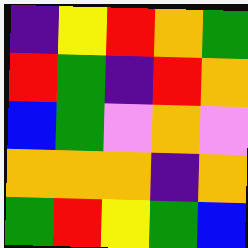[["indigo", "yellow", "red", "orange", "green"], ["red", "green", "indigo", "red", "orange"], ["blue", "green", "violet", "orange", "violet"], ["orange", "orange", "orange", "indigo", "orange"], ["green", "red", "yellow", "green", "blue"]]